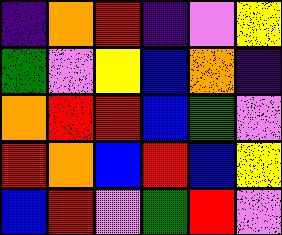[["indigo", "orange", "red", "indigo", "violet", "yellow"], ["green", "violet", "yellow", "blue", "orange", "indigo"], ["orange", "red", "red", "blue", "green", "violet"], ["red", "orange", "blue", "red", "blue", "yellow"], ["blue", "red", "violet", "green", "red", "violet"]]